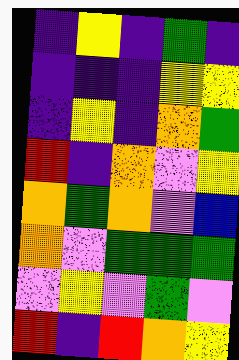[["indigo", "yellow", "indigo", "green", "indigo"], ["indigo", "indigo", "indigo", "yellow", "yellow"], ["indigo", "yellow", "indigo", "orange", "green"], ["red", "indigo", "orange", "violet", "yellow"], ["orange", "green", "orange", "violet", "blue"], ["orange", "violet", "green", "green", "green"], ["violet", "yellow", "violet", "green", "violet"], ["red", "indigo", "red", "orange", "yellow"]]